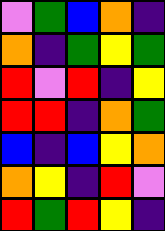[["violet", "green", "blue", "orange", "indigo"], ["orange", "indigo", "green", "yellow", "green"], ["red", "violet", "red", "indigo", "yellow"], ["red", "red", "indigo", "orange", "green"], ["blue", "indigo", "blue", "yellow", "orange"], ["orange", "yellow", "indigo", "red", "violet"], ["red", "green", "red", "yellow", "indigo"]]